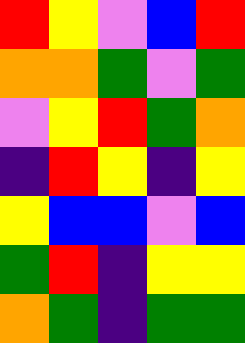[["red", "yellow", "violet", "blue", "red"], ["orange", "orange", "green", "violet", "green"], ["violet", "yellow", "red", "green", "orange"], ["indigo", "red", "yellow", "indigo", "yellow"], ["yellow", "blue", "blue", "violet", "blue"], ["green", "red", "indigo", "yellow", "yellow"], ["orange", "green", "indigo", "green", "green"]]